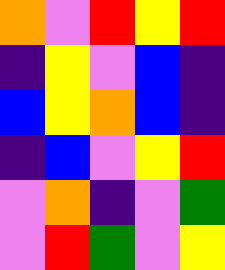[["orange", "violet", "red", "yellow", "red"], ["indigo", "yellow", "violet", "blue", "indigo"], ["blue", "yellow", "orange", "blue", "indigo"], ["indigo", "blue", "violet", "yellow", "red"], ["violet", "orange", "indigo", "violet", "green"], ["violet", "red", "green", "violet", "yellow"]]